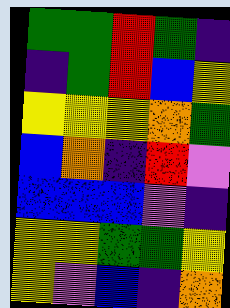[["green", "green", "red", "green", "indigo"], ["indigo", "green", "red", "blue", "yellow"], ["yellow", "yellow", "yellow", "orange", "green"], ["blue", "orange", "indigo", "red", "violet"], ["blue", "blue", "blue", "violet", "indigo"], ["yellow", "yellow", "green", "green", "yellow"], ["yellow", "violet", "blue", "indigo", "orange"]]